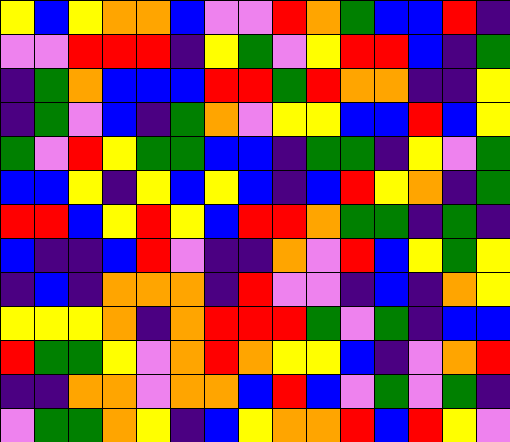[["yellow", "blue", "yellow", "orange", "orange", "blue", "violet", "violet", "red", "orange", "green", "blue", "blue", "red", "indigo"], ["violet", "violet", "red", "red", "red", "indigo", "yellow", "green", "violet", "yellow", "red", "red", "blue", "indigo", "green"], ["indigo", "green", "orange", "blue", "blue", "blue", "red", "red", "green", "red", "orange", "orange", "indigo", "indigo", "yellow"], ["indigo", "green", "violet", "blue", "indigo", "green", "orange", "violet", "yellow", "yellow", "blue", "blue", "red", "blue", "yellow"], ["green", "violet", "red", "yellow", "green", "green", "blue", "blue", "indigo", "green", "green", "indigo", "yellow", "violet", "green"], ["blue", "blue", "yellow", "indigo", "yellow", "blue", "yellow", "blue", "indigo", "blue", "red", "yellow", "orange", "indigo", "green"], ["red", "red", "blue", "yellow", "red", "yellow", "blue", "red", "red", "orange", "green", "green", "indigo", "green", "indigo"], ["blue", "indigo", "indigo", "blue", "red", "violet", "indigo", "indigo", "orange", "violet", "red", "blue", "yellow", "green", "yellow"], ["indigo", "blue", "indigo", "orange", "orange", "orange", "indigo", "red", "violet", "violet", "indigo", "blue", "indigo", "orange", "yellow"], ["yellow", "yellow", "yellow", "orange", "indigo", "orange", "red", "red", "red", "green", "violet", "green", "indigo", "blue", "blue"], ["red", "green", "green", "yellow", "violet", "orange", "red", "orange", "yellow", "yellow", "blue", "indigo", "violet", "orange", "red"], ["indigo", "indigo", "orange", "orange", "violet", "orange", "orange", "blue", "red", "blue", "violet", "green", "violet", "green", "indigo"], ["violet", "green", "green", "orange", "yellow", "indigo", "blue", "yellow", "orange", "orange", "red", "blue", "red", "yellow", "violet"]]